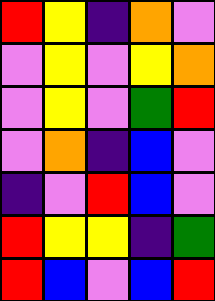[["red", "yellow", "indigo", "orange", "violet"], ["violet", "yellow", "violet", "yellow", "orange"], ["violet", "yellow", "violet", "green", "red"], ["violet", "orange", "indigo", "blue", "violet"], ["indigo", "violet", "red", "blue", "violet"], ["red", "yellow", "yellow", "indigo", "green"], ["red", "blue", "violet", "blue", "red"]]